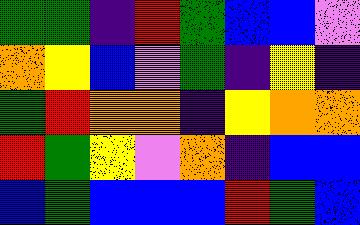[["green", "green", "indigo", "red", "green", "blue", "blue", "violet"], ["orange", "yellow", "blue", "violet", "green", "indigo", "yellow", "indigo"], ["green", "red", "orange", "orange", "indigo", "yellow", "orange", "orange"], ["red", "green", "yellow", "violet", "orange", "indigo", "blue", "blue"], ["blue", "green", "blue", "blue", "blue", "red", "green", "blue"]]